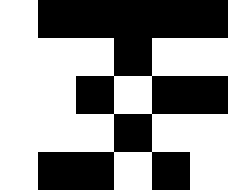[["white", "black", "black", "black", "black", "black"], ["white", "white", "white", "black", "white", "white"], ["white", "white", "black", "white", "black", "black"], ["white", "white", "white", "black", "white", "white"], ["white", "black", "black", "white", "black", "white"]]